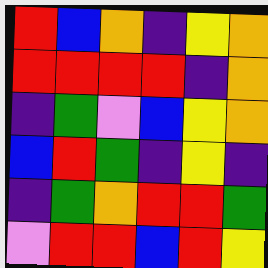[["red", "blue", "orange", "indigo", "yellow", "orange"], ["red", "red", "red", "red", "indigo", "orange"], ["indigo", "green", "violet", "blue", "yellow", "orange"], ["blue", "red", "green", "indigo", "yellow", "indigo"], ["indigo", "green", "orange", "red", "red", "green"], ["violet", "red", "red", "blue", "red", "yellow"]]